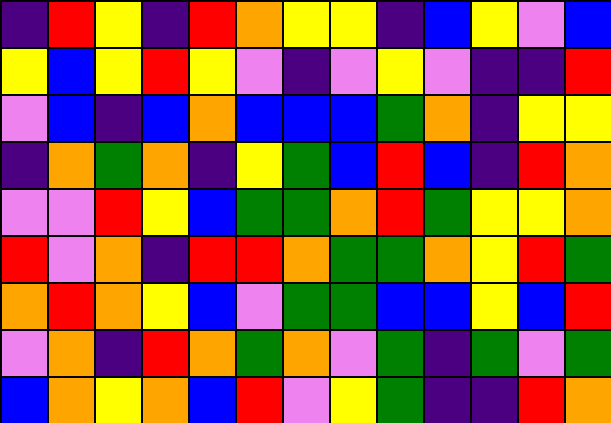[["indigo", "red", "yellow", "indigo", "red", "orange", "yellow", "yellow", "indigo", "blue", "yellow", "violet", "blue"], ["yellow", "blue", "yellow", "red", "yellow", "violet", "indigo", "violet", "yellow", "violet", "indigo", "indigo", "red"], ["violet", "blue", "indigo", "blue", "orange", "blue", "blue", "blue", "green", "orange", "indigo", "yellow", "yellow"], ["indigo", "orange", "green", "orange", "indigo", "yellow", "green", "blue", "red", "blue", "indigo", "red", "orange"], ["violet", "violet", "red", "yellow", "blue", "green", "green", "orange", "red", "green", "yellow", "yellow", "orange"], ["red", "violet", "orange", "indigo", "red", "red", "orange", "green", "green", "orange", "yellow", "red", "green"], ["orange", "red", "orange", "yellow", "blue", "violet", "green", "green", "blue", "blue", "yellow", "blue", "red"], ["violet", "orange", "indigo", "red", "orange", "green", "orange", "violet", "green", "indigo", "green", "violet", "green"], ["blue", "orange", "yellow", "orange", "blue", "red", "violet", "yellow", "green", "indigo", "indigo", "red", "orange"]]